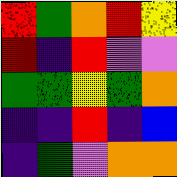[["red", "green", "orange", "red", "yellow"], ["red", "indigo", "red", "violet", "violet"], ["green", "green", "yellow", "green", "orange"], ["indigo", "indigo", "red", "indigo", "blue"], ["indigo", "green", "violet", "orange", "orange"]]